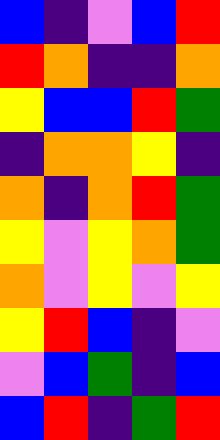[["blue", "indigo", "violet", "blue", "red"], ["red", "orange", "indigo", "indigo", "orange"], ["yellow", "blue", "blue", "red", "green"], ["indigo", "orange", "orange", "yellow", "indigo"], ["orange", "indigo", "orange", "red", "green"], ["yellow", "violet", "yellow", "orange", "green"], ["orange", "violet", "yellow", "violet", "yellow"], ["yellow", "red", "blue", "indigo", "violet"], ["violet", "blue", "green", "indigo", "blue"], ["blue", "red", "indigo", "green", "red"]]